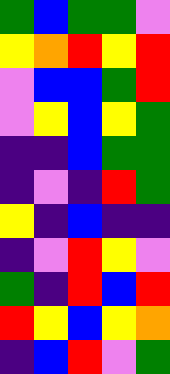[["green", "blue", "green", "green", "violet"], ["yellow", "orange", "red", "yellow", "red"], ["violet", "blue", "blue", "green", "red"], ["violet", "yellow", "blue", "yellow", "green"], ["indigo", "indigo", "blue", "green", "green"], ["indigo", "violet", "indigo", "red", "green"], ["yellow", "indigo", "blue", "indigo", "indigo"], ["indigo", "violet", "red", "yellow", "violet"], ["green", "indigo", "red", "blue", "red"], ["red", "yellow", "blue", "yellow", "orange"], ["indigo", "blue", "red", "violet", "green"]]